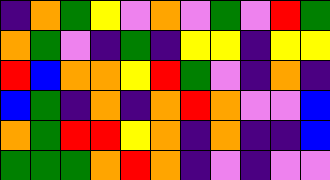[["indigo", "orange", "green", "yellow", "violet", "orange", "violet", "green", "violet", "red", "green"], ["orange", "green", "violet", "indigo", "green", "indigo", "yellow", "yellow", "indigo", "yellow", "yellow"], ["red", "blue", "orange", "orange", "yellow", "red", "green", "violet", "indigo", "orange", "indigo"], ["blue", "green", "indigo", "orange", "indigo", "orange", "red", "orange", "violet", "violet", "blue"], ["orange", "green", "red", "red", "yellow", "orange", "indigo", "orange", "indigo", "indigo", "blue"], ["green", "green", "green", "orange", "red", "orange", "indigo", "violet", "indigo", "violet", "violet"]]